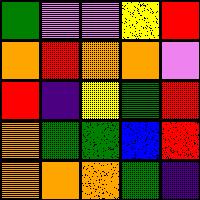[["green", "violet", "violet", "yellow", "red"], ["orange", "red", "orange", "orange", "violet"], ["red", "indigo", "yellow", "green", "red"], ["orange", "green", "green", "blue", "red"], ["orange", "orange", "orange", "green", "indigo"]]